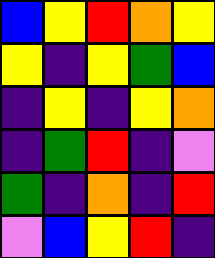[["blue", "yellow", "red", "orange", "yellow"], ["yellow", "indigo", "yellow", "green", "blue"], ["indigo", "yellow", "indigo", "yellow", "orange"], ["indigo", "green", "red", "indigo", "violet"], ["green", "indigo", "orange", "indigo", "red"], ["violet", "blue", "yellow", "red", "indigo"]]